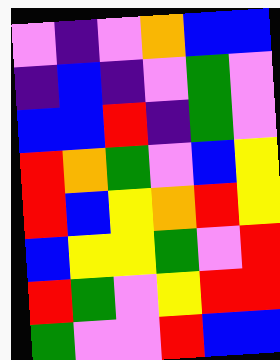[["violet", "indigo", "violet", "orange", "blue", "blue"], ["indigo", "blue", "indigo", "violet", "green", "violet"], ["blue", "blue", "red", "indigo", "green", "violet"], ["red", "orange", "green", "violet", "blue", "yellow"], ["red", "blue", "yellow", "orange", "red", "yellow"], ["blue", "yellow", "yellow", "green", "violet", "red"], ["red", "green", "violet", "yellow", "red", "red"], ["green", "violet", "violet", "red", "blue", "blue"]]